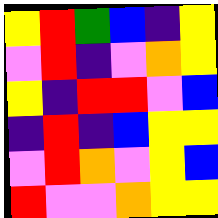[["yellow", "red", "green", "blue", "indigo", "yellow"], ["violet", "red", "indigo", "violet", "orange", "yellow"], ["yellow", "indigo", "red", "red", "violet", "blue"], ["indigo", "red", "indigo", "blue", "yellow", "yellow"], ["violet", "red", "orange", "violet", "yellow", "blue"], ["red", "violet", "violet", "orange", "yellow", "yellow"]]